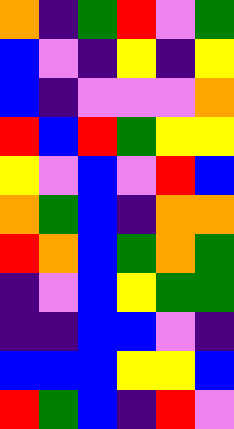[["orange", "indigo", "green", "red", "violet", "green"], ["blue", "violet", "indigo", "yellow", "indigo", "yellow"], ["blue", "indigo", "violet", "violet", "violet", "orange"], ["red", "blue", "red", "green", "yellow", "yellow"], ["yellow", "violet", "blue", "violet", "red", "blue"], ["orange", "green", "blue", "indigo", "orange", "orange"], ["red", "orange", "blue", "green", "orange", "green"], ["indigo", "violet", "blue", "yellow", "green", "green"], ["indigo", "indigo", "blue", "blue", "violet", "indigo"], ["blue", "blue", "blue", "yellow", "yellow", "blue"], ["red", "green", "blue", "indigo", "red", "violet"]]